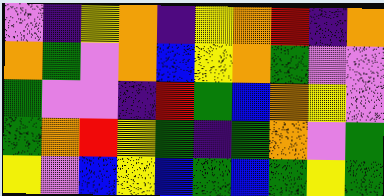[["violet", "indigo", "yellow", "orange", "indigo", "yellow", "orange", "red", "indigo", "orange"], ["orange", "green", "violet", "orange", "blue", "yellow", "orange", "green", "violet", "violet"], ["green", "violet", "violet", "indigo", "red", "green", "blue", "orange", "yellow", "violet"], ["green", "orange", "red", "yellow", "green", "indigo", "green", "orange", "violet", "green"], ["yellow", "violet", "blue", "yellow", "blue", "green", "blue", "green", "yellow", "green"]]